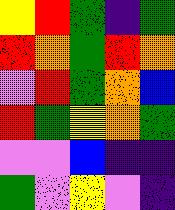[["yellow", "red", "green", "indigo", "green"], ["red", "orange", "green", "red", "orange"], ["violet", "red", "green", "orange", "blue"], ["red", "green", "yellow", "orange", "green"], ["violet", "violet", "blue", "indigo", "indigo"], ["green", "violet", "yellow", "violet", "indigo"]]